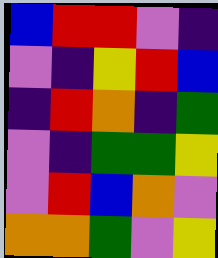[["blue", "red", "red", "violet", "indigo"], ["violet", "indigo", "yellow", "red", "blue"], ["indigo", "red", "orange", "indigo", "green"], ["violet", "indigo", "green", "green", "yellow"], ["violet", "red", "blue", "orange", "violet"], ["orange", "orange", "green", "violet", "yellow"]]